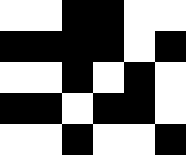[["white", "white", "black", "black", "white", "white"], ["black", "black", "black", "black", "white", "black"], ["white", "white", "black", "white", "black", "white"], ["black", "black", "white", "black", "black", "white"], ["white", "white", "black", "white", "white", "black"]]